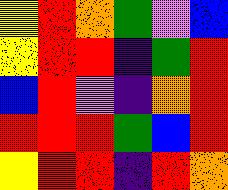[["yellow", "red", "orange", "green", "violet", "blue"], ["yellow", "red", "red", "indigo", "green", "red"], ["blue", "red", "violet", "indigo", "orange", "red"], ["red", "red", "red", "green", "blue", "red"], ["yellow", "red", "red", "indigo", "red", "orange"]]